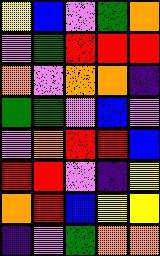[["yellow", "blue", "violet", "green", "orange"], ["violet", "green", "red", "red", "red"], ["orange", "violet", "orange", "orange", "indigo"], ["green", "green", "violet", "blue", "violet"], ["violet", "orange", "red", "red", "blue"], ["red", "red", "violet", "indigo", "yellow"], ["orange", "red", "blue", "yellow", "yellow"], ["indigo", "violet", "green", "orange", "orange"]]